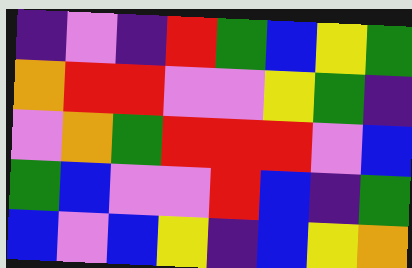[["indigo", "violet", "indigo", "red", "green", "blue", "yellow", "green"], ["orange", "red", "red", "violet", "violet", "yellow", "green", "indigo"], ["violet", "orange", "green", "red", "red", "red", "violet", "blue"], ["green", "blue", "violet", "violet", "red", "blue", "indigo", "green"], ["blue", "violet", "blue", "yellow", "indigo", "blue", "yellow", "orange"]]